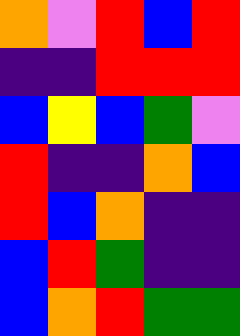[["orange", "violet", "red", "blue", "red"], ["indigo", "indigo", "red", "red", "red"], ["blue", "yellow", "blue", "green", "violet"], ["red", "indigo", "indigo", "orange", "blue"], ["red", "blue", "orange", "indigo", "indigo"], ["blue", "red", "green", "indigo", "indigo"], ["blue", "orange", "red", "green", "green"]]